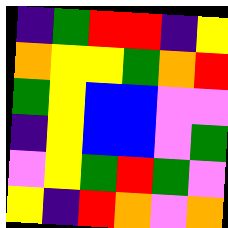[["indigo", "green", "red", "red", "indigo", "yellow"], ["orange", "yellow", "yellow", "green", "orange", "red"], ["green", "yellow", "blue", "blue", "violet", "violet"], ["indigo", "yellow", "blue", "blue", "violet", "green"], ["violet", "yellow", "green", "red", "green", "violet"], ["yellow", "indigo", "red", "orange", "violet", "orange"]]